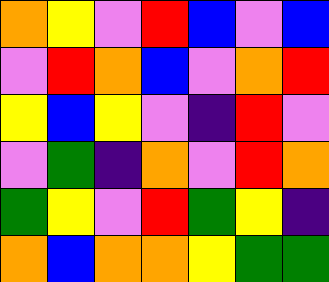[["orange", "yellow", "violet", "red", "blue", "violet", "blue"], ["violet", "red", "orange", "blue", "violet", "orange", "red"], ["yellow", "blue", "yellow", "violet", "indigo", "red", "violet"], ["violet", "green", "indigo", "orange", "violet", "red", "orange"], ["green", "yellow", "violet", "red", "green", "yellow", "indigo"], ["orange", "blue", "orange", "orange", "yellow", "green", "green"]]